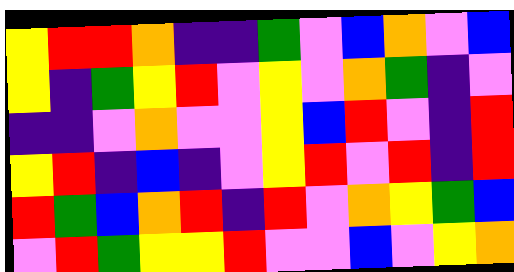[["yellow", "red", "red", "orange", "indigo", "indigo", "green", "violet", "blue", "orange", "violet", "blue"], ["yellow", "indigo", "green", "yellow", "red", "violet", "yellow", "violet", "orange", "green", "indigo", "violet"], ["indigo", "indigo", "violet", "orange", "violet", "violet", "yellow", "blue", "red", "violet", "indigo", "red"], ["yellow", "red", "indigo", "blue", "indigo", "violet", "yellow", "red", "violet", "red", "indigo", "red"], ["red", "green", "blue", "orange", "red", "indigo", "red", "violet", "orange", "yellow", "green", "blue"], ["violet", "red", "green", "yellow", "yellow", "red", "violet", "violet", "blue", "violet", "yellow", "orange"]]